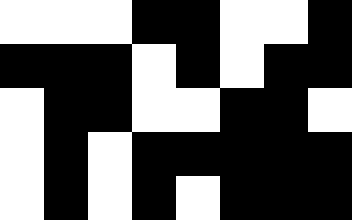[["white", "white", "white", "black", "black", "white", "white", "black"], ["black", "black", "black", "white", "black", "white", "black", "black"], ["white", "black", "black", "white", "white", "black", "black", "white"], ["white", "black", "white", "black", "black", "black", "black", "black"], ["white", "black", "white", "black", "white", "black", "black", "black"]]